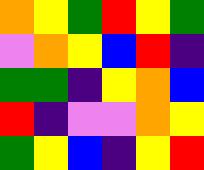[["orange", "yellow", "green", "red", "yellow", "green"], ["violet", "orange", "yellow", "blue", "red", "indigo"], ["green", "green", "indigo", "yellow", "orange", "blue"], ["red", "indigo", "violet", "violet", "orange", "yellow"], ["green", "yellow", "blue", "indigo", "yellow", "red"]]